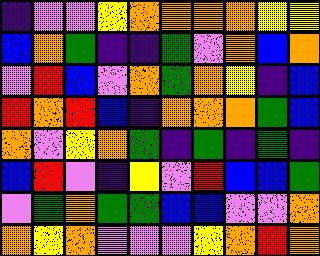[["indigo", "violet", "violet", "yellow", "orange", "orange", "orange", "orange", "yellow", "yellow"], ["blue", "orange", "green", "indigo", "indigo", "green", "violet", "orange", "blue", "orange"], ["violet", "red", "blue", "violet", "orange", "green", "orange", "yellow", "indigo", "blue"], ["red", "orange", "red", "blue", "indigo", "orange", "orange", "orange", "green", "blue"], ["orange", "violet", "yellow", "orange", "green", "indigo", "green", "indigo", "green", "indigo"], ["blue", "red", "violet", "indigo", "yellow", "violet", "red", "blue", "blue", "green"], ["violet", "green", "orange", "green", "green", "blue", "blue", "violet", "violet", "orange"], ["orange", "yellow", "orange", "violet", "violet", "violet", "yellow", "orange", "red", "orange"]]